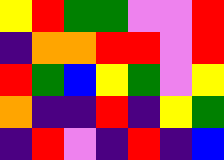[["yellow", "red", "green", "green", "violet", "violet", "red"], ["indigo", "orange", "orange", "red", "red", "violet", "red"], ["red", "green", "blue", "yellow", "green", "violet", "yellow"], ["orange", "indigo", "indigo", "red", "indigo", "yellow", "green"], ["indigo", "red", "violet", "indigo", "red", "indigo", "blue"]]